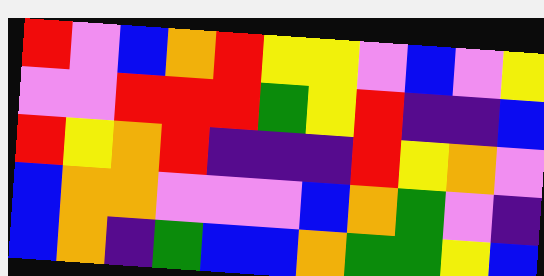[["red", "violet", "blue", "orange", "red", "yellow", "yellow", "violet", "blue", "violet", "yellow"], ["violet", "violet", "red", "red", "red", "green", "yellow", "red", "indigo", "indigo", "blue"], ["red", "yellow", "orange", "red", "indigo", "indigo", "indigo", "red", "yellow", "orange", "violet"], ["blue", "orange", "orange", "violet", "violet", "violet", "blue", "orange", "green", "violet", "indigo"], ["blue", "orange", "indigo", "green", "blue", "blue", "orange", "green", "green", "yellow", "blue"]]